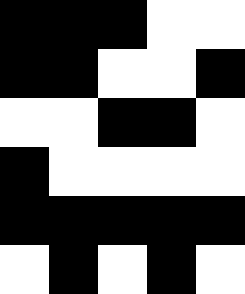[["black", "black", "black", "white", "white"], ["black", "black", "white", "white", "black"], ["white", "white", "black", "black", "white"], ["black", "white", "white", "white", "white"], ["black", "black", "black", "black", "black"], ["white", "black", "white", "black", "white"]]